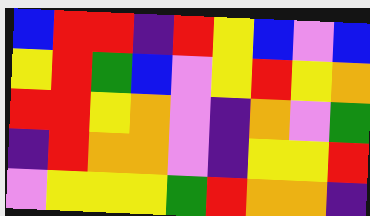[["blue", "red", "red", "indigo", "red", "yellow", "blue", "violet", "blue"], ["yellow", "red", "green", "blue", "violet", "yellow", "red", "yellow", "orange"], ["red", "red", "yellow", "orange", "violet", "indigo", "orange", "violet", "green"], ["indigo", "red", "orange", "orange", "violet", "indigo", "yellow", "yellow", "red"], ["violet", "yellow", "yellow", "yellow", "green", "red", "orange", "orange", "indigo"]]